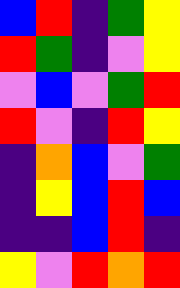[["blue", "red", "indigo", "green", "yellow"], ["red", "green", "indigo", "violet", "yellow"], ["violet", "blue", "violet", "green", "red"], ["red", "violet", "indigo", "red", "yellow"], ["indigo", "orange", "blue", "violet", "green"], ["indigo", "yellow", "blue", "red", "blue"], ["indigo", "indigo", "blue", "red", "indigo"], ["yellow", "violet", "red", "orange", "red"]]